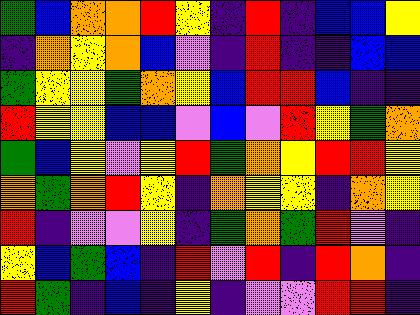[["green", "blue", "orange", "orange", "red", "yellow", "indigo", "red", "indigo", "blue", "blue", "yellow"], ["indigo", "orange", "yellow", "orange", "blue", "violet", "indigo", "red", "indigo", "indigo", "blue", "blue"], ["green", "yellow", "yellow", "green", "orange", "yellow", "blue", "red", "red", "blue", "indigo", "indigo"], ["red", "yellow", "yellow", "blue", "blue", "violet", "blue", "violet", "red", "yellow", "green", "orange"], ["green", "blue", "yellow", "violet", "yellow", "red", "green", "orange", "yellow", "red", "red", "yellow"], ["orange", "green", "orange", "red", "yellow", "indigo", "orange", "yellow", "yellow", "indigo", "orange", "yellow"], ["red", "indigo", "violet", "violet", "yellow", "indigo", "green", "orange", "green", "red", "violet", "indigo"], ["yellow", "blue", "green", "blue", "indigo", "red", "violet", "red", "indigo", "red", "orange", "indigo"], ["red", "green", "indigo", "blue", "indigo", "yellow", "indigo", "violet", "violet", "red", "red", "indigo"]]